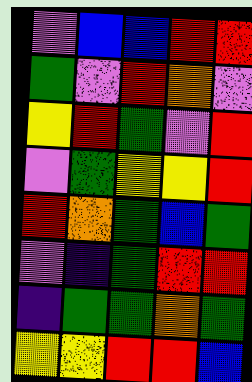[["violet", "blue", "blue", "red", "red"], ["green", "violet", "red", "orange", "violet"], ["yellow", "red", "green", "violet", "red"], ["violet", "green", "yellow", "yellow", "red"], ["red", "orange", "green", "blue", "green"], ["violet", "indigo", "green", "red", "red"], ["indigo", "green", "green", "orange", "green"], ["yellow", "yellow", "red", "red", "blue"]]